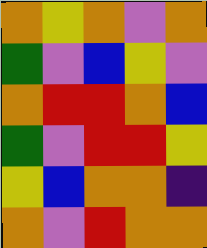[["orange", "yellow", "orange", "violet", "orange"], ["green", "violet", "blue", "yellow", "violet"], ["orange", "red", "red", "orange", "blue"], ["green", "violet", "red", "red", "yellow"], ["yellow", "blue", "orange", "orange", "indigo"], ["orange", "violet", "red", "orange", "orange"]]